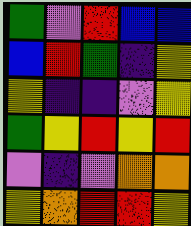[["green", "violet", "red", "blue", "blue"], ["blue", "red", "green", "indigo", "yellow"], ["yellow", "indigo", "indigo", "violet", "yellow"], ["green", "yellow", "red", "yellow", "red"], ["violet", "indigo", "violet", "orange", "orange"], ["yellow", "orange", "red", "red", "yellow"]]